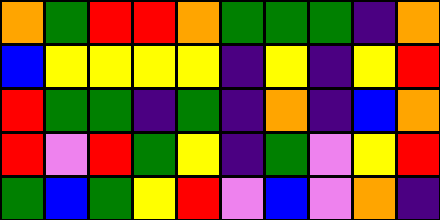[["orange", "green", "red", "red", "orange", "green", "green", "green", "indigo", "orange"], ["blue", "yellow", "yellow", "yellow", "yellow", "indigo", "yellow", "indigo", "yellow", "red"], ["red", "green", "green", "indigo", "green", "indigo", "orange", "indigo", "blue", "orange"], ["red", "violet", "red", "green", "yellow", "indigo", "green", "violet", "yellow", "red"], ["green", "blue", "green", "yellow", "red", "violet", "blue", "violet", "orange", "indigo"]]